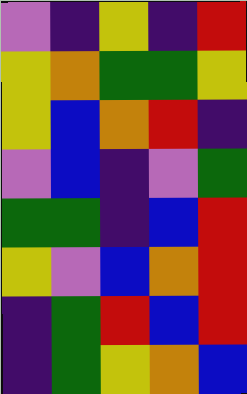[["violet", "indigo", "yellow", "indigo", "red"], ["yellow", "orange", "green", "green", "yellow"], ["yellow", "blue", "orange", "red", "indigo"], ["violet", "blue", "indigo", "violet", "green"], ["green", "green", "indigo", "blue", "red"], ["yellow", "violet", "blue", "orange", "red"], ["indigo", "green", "red", "blue", "red"], ["indigo", "green", "yellow", "orange", "blue"]]